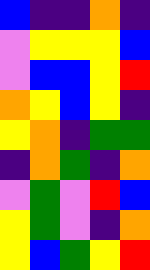[["blue", "indigo", "indigo", "orange", "indigo"], ["violet", "yellow", "yellow", "yellow", "blue"], ["violet", "blue", "blue", "yellow", "red"], ["orange", "yellow", "blue", "yellow", "indigo"], ["yellow", "orange", "indigo", "green", "green"], ["indigo", "orange", "green", "indigo", "orange"], ["violet", "green", "violet", "red", "blue"], ["yellow", "green", "violet", "indigo", "orange"], ["yellow", "blue", "green", "yellow", "red"]]